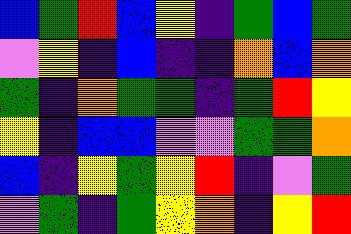[["blue", "green", "red", "blue", "yellow", "indigo", "green", "blue", "green"], ["violet", "yellow", "indigo", "blue", "indigo", "indigo", "orange", "blue", "orange"], ["green", "indigo", "orange", "green", "green", "indigo", "green", "red", "yellow"], ["yellow", "indigo", "blue", "blue", "violet", "violet", "green", "green", "orange"], ["blue", "indigo", "yellow", "green", "yellow", "red", "indigo", "violet", "green"], ["violet", "green", "indigo", "green", "yellow", "orange", "indigo", "yellow", "red"]]